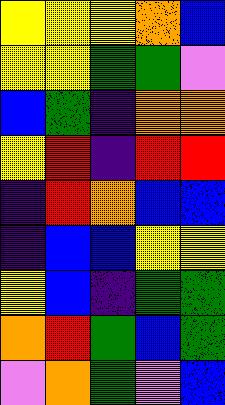[["yellow", "yellow", "yellow", "orange", "blue"], ["yellow", "yellow", "green", "green", "violet"], ["blue", "green", "indigo", "orange", "orange"], ["yellow", "red", "indigo", "red", "red"], ["indigo", "red", "orange", "blue", "blue"], ["indigo", "blue", "blue", "yellow", "yellow"], ["yellow", "blue", "indigo", "green", "green"], ["orange", "red", "green", "blue", "green"], ["violet", "orange", "green", "violet", "blue"]]